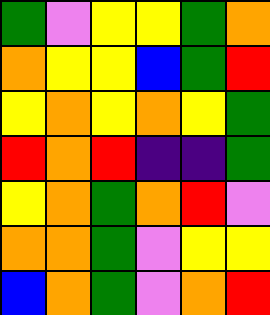[["green", "violet", "yellow", "yellow", "green", "orange"], ["orange", "yellow", "yellow", "blue", "green", "red"], ["yellow", "orange", "yellow", "orange", "yellow", "green"], ["red", "orange", "red", "indigo", "indigo", "green"], ["yellow", "orange", "green", "orange", "red", "violet"], ["orange", "orange", "green", "violet", "yellow", "yellow"], ["blue", "orange", "green", "violet", "orange", "red"]]